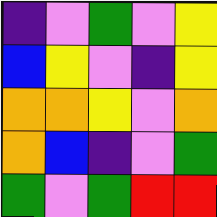[["indigo", "violet", "green", "violet", "yellow"], ["blue", "yellow", "violet", "indigo", "yellow"], ["orange", "orange", "yellow", "violet", "orange"], ["orange", "blue", "indigo", "violet", "green"], ["green", "violet", "green", "red", "red"]]